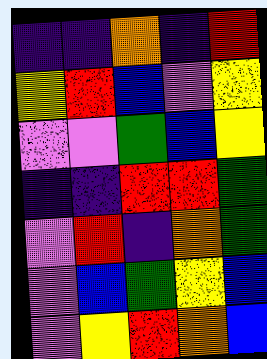[["indigo", "indigo", "orange", "indigo", "red"], ["yellow", "red", "blue", "violet", "yellow"], ["violet", "violet", "green", "blue", "yellow"], ["indigo", "indigo", "red", "red", "green"], ["violet", "red", "indigo", "orange", "green"], ["violet", "blue", "green", "yellow", "blue"], ["violet", "yellow", "red", "orange", "blue"]]